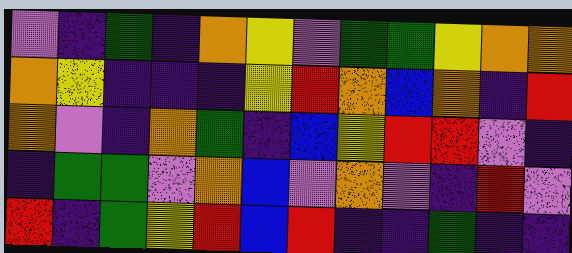[["violet", "indigo", "green", "indigo", "orange", "yellow", "violet", "green", "green", "yellow", "orange", "orange"], ["orange", "yellow", "indigo", "indigo", "indigo", "yellow", "red", "orange", "blue", "orange", "indigo", "red"], ["orange", "violet", "indigo", "orange", "green", "indigo", "blue", "yellow", "red", "red", "violet", "indigo"], ["indigo", "green", "green", "violet", "orange", "blue", "violet", "orange", "violet", "indigo", "red", "violet"], ["red", "indigo", "green", "yellow", "red", "blue", "red", "indigo", "indigo", "green", "indigo", "indigo"]]